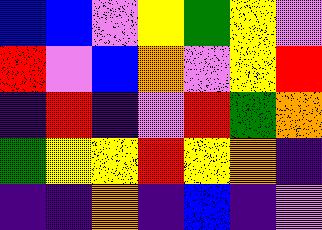[["blue", "blue", "violet", "yellow", "green", "yellow", "violet"], ["red", "violet", "blue", "orange", "violet", "yellow", "red"], ["indigo", "red", "indigo", "violet", "red", "green", "orange"], ["green", "yellow", "yellow", "red", "yellow", "orange", "indigo"], ["indigo", "indigo", "orange", "indigo", "blue", "indigo", "violet"]]